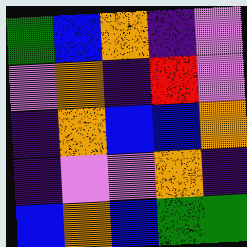[["green", "blue", "orange", "indigo", "violet"], ["violet", "orange", "indigo", "red", "violet"], ["indigo", "orange", "blue", "blue", "orange"], ["indigo", "violet", "violet", "orange", "indigo"], ["blue", "orange", "blue", "green", "green"]]